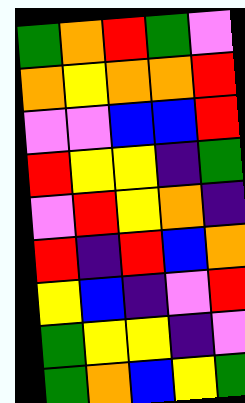[["green", "orange", "red", "green", "violet"], ["orange", "yellow", "orange", "orange", "red"], ["violet", "violet", "blue", "blue", "red"], ["red", "yellow", "yellow", "indigo", "green"], ["violet", "red", "yellow", "orange", "indigo"], ["red", "indigo", "red", "blue", "orange"], ["yellow", "blue", "indigo", "violet", "red"], ["green", "yellow", "yellow", "indigo", "violet"], ["green", "orange", "blue", "yellow", "green"]]